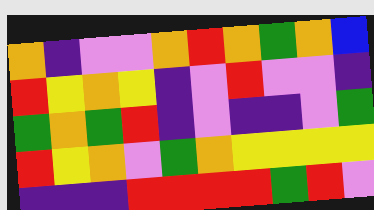[["orange", "indigo", "violet", "violet", "orange", "red", "orange", "green", "orange", "blue"], ["red", "yellow", "orange", "yellow", "indigo", "violet", "red", "violet", "violet", "indigo"], ["green", "orange", "green", "red", "indigo", "violet", "indigo", "indigo", "violet", "green"], ["red", "yellow", "orange", "violet", "green", "orange", "yellow", "yellow", "yellow", "yellow"], ["indigo", "indigo", "indigo", "red", "red", "red", "red", "green", "red", "violet"]]